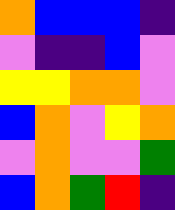[["orange", "blue", "blue", "blue", "indigo"], ["violet", "indigo", "indigo", "blue", "violet"], ["yellow", "yellow", "orange", "orange", "violet"], ["blue", "orange", "violet", "yellow", "orange"], ["violet", "orange", "violet", "violet", "green"], ["blue", "orange", "green", "red", "indigo"]]